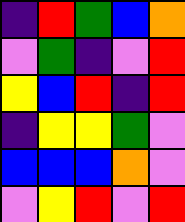[["indigo", "red", "green", "blue", "orange"], ["violet", "green", "indigo", "violet", "red"], ["yellow", "blue", "red", "indigo", "red"], ["indigo", "yellow", "yellow", "green", "violet"], ["blue", "blue", "blue", "orange", "violet"], ["violet", "yellow", "red", "violet", "red"]]